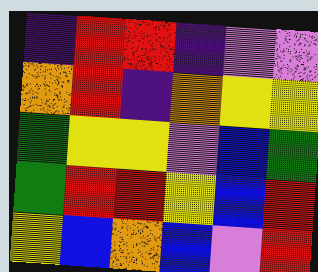[["indigo", "red", "red", "indigo", "violet", "violet"], ["orange", "red", "indigo", "orange", "yellow", "yellow"], ["green", "yellow", "yellow", "violet", "blue", "green"], ["green", "red", "red", "yellow", "blue", "red"], ["yellow", "blue", "orange", "blue", "violet", "red"]]